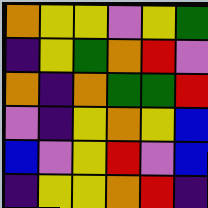[["orange", "yellow", "yellow", "violet", "yellow", "green"], ["indigo", "yellow", "green", "orange", "red", "violet"], ["orange", "indigo", "orange", "green", "green", "red"], ["violet", "indigo", "yellow", "orange", "yellow", "blue"], ["blue", "violet", "yellow", "red", "violet", "blue"], ["indigo", "yellow", "yellow", "orange", "red", "indigo"]]